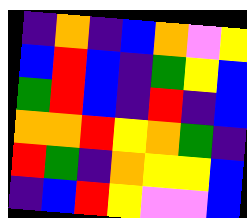[["indigo", "orange", "indigo", "blue", "orange", "violet", "yellow"], ["blue", "red", "blue", "indigo", "green", "yellow", "blue"], ["green", "red", "blue", "indigo", "red", "indigo", "blue"], ["orange", "orange", "red", "yellow", "orange", "green", "indigo"], ["red", "green", "indigo", "orange", "yellow", "yellow", "blue"], ["indigo", "blue", "red", "yellow", "violet", "violet", "blue"]]